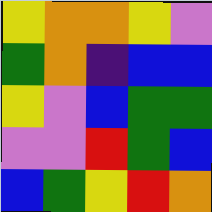[["yellow", "orange", "orange", "yellow", "violet"], ["green", "orange", "indigo", "blue", "blue"], ["yellow", "violet", "blue", "green", "green"], ["violet", "violet", "red", "green", "blue"], ["blue", "green", "yellow", "red", "orange"]]